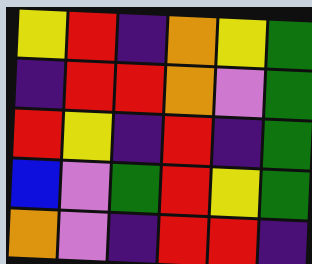[["yellow", "red", "indigo", "orange", "yellow", "green"], ["indigo", "red", "red", "orange", "violet", "green"], ["red", "yellow", "indigo", "red", "indigo", "green"], ["blue", "violet", "green", "red", "yellow", "green"], ["orange", "violet", "indigo", "red", "red", "indigo"]]